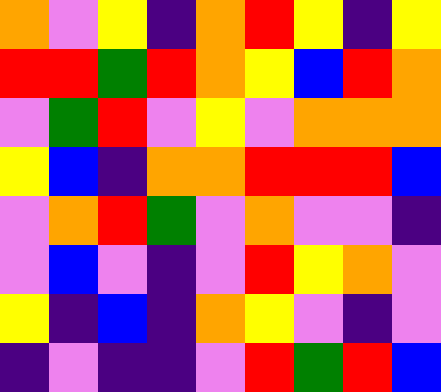[["orange", "violet", "yellow", "indigo", "orange", "red", "yellow", "indigo", "yellow"], ["red", "red", "green", "red", "orange", "yellow", "blue", "red", "orange"], ["violet", "green", "red", "violet", "yellow", "violet", "orange", "orange", "orange"], ["yellow", "blue", "indigo", "orange", "orange", "red", "red", "red", "blue"], ["violet", "orange", "red", "green", "violet", "orange", "violet", "violet", "indigo"], ["violet", "blue", "violet", "indigo", "violet", "red", "yellow", "orange", "violet"], ["yellow", "indigo", "blue", "indigo", "orange", "yellow", "violet", "indigo", "violet"], ["indigo", "violet", "indigo", "indigo", "violet", "red", "green", "red", "blue"]]